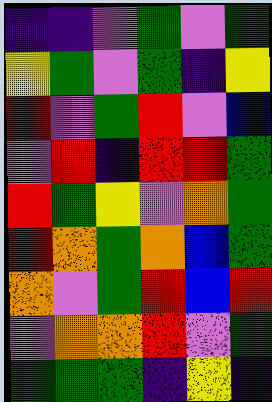[["indigo", "indigo", "violet", "green", "violet", "green"], ["yellow", "green", "violet", "green", "indigo", "yellow"], ["red", "violet", "green", "red", "violet", "blue"], ["violet", "red", "indigo", "red", "red", "green"], ["red", "green", "yellow", "violet", "orange", "green"], ["red", "orange", "green", "orange", "blue", "green"], ["orange", "violet", "green", "red", "blue", "red"], ["violet", "orange", "orange", "red", "violet", "green"], ["green", "green", "green", "indigo", "yellow", "indigo"]]